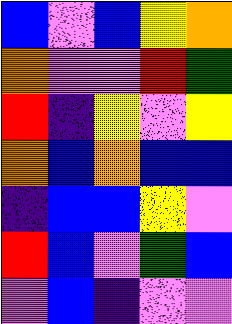[["blue", "violet", "blue", "yellow", "orange"], ["orange", "violet", "violet", "red", "green"], ["red", "indigo", "yellow", "violet", "yellow"], ["orange", "blue", "orange", "blue", "blue"], ["indigo", "blue", "blue", "yellow", "violet"], ["red", "blue", "violet", "green", "blue"], ["violet", "blue", "indigo", "violet", "violet"]]